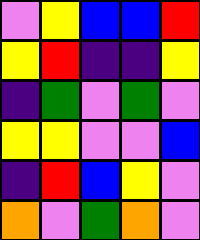[["violet", "yellow", "blue", "blue", "red"], ["yellow", "red", "indigo", "indigo", "yellow"], ["indigo", "green", "violet", "green", "violet"], ["yellow", "yellow", "violet", "violet", "blue"], ["indigo", "red", "blue", "yellow", "violet"], ["orange", "violet", "green", "orange", "violet"]]